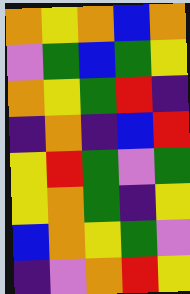[["orange", "yellow", "orange", "blue", "orange"], ["violet", "green", "blue", "green", "yellow"], ["orange", "yellow", "green", "red", "indigo"], ["indigo", "orange", "indigo", "blue", "red"], ["yellow", "red", "green", "violet", "green"], ["yellow", "orange", "green", "indigo", "yellow"], ["blue", "orange", "yellow", "green", "violet"], ["indigo", "violet", "orange", "red", "yellow"]]